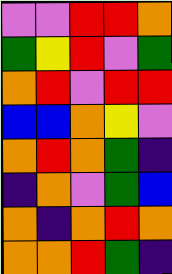[["violet", "violet", "red", "red", "orange"], ["green", "yellow", "red", "violet", "green"], ["orange", "red", "violet", "red", "red"], ["blue", "blue", "orange", "yellow", "violet"], ["orange", "red", "orange", "green", "indigo"], ["indigo", "orange", "violet", "green", "blue"], ["orange", "indigo", "orange", "red", "orange"], ["orange", "orange", "red", "green", "indigo"]]